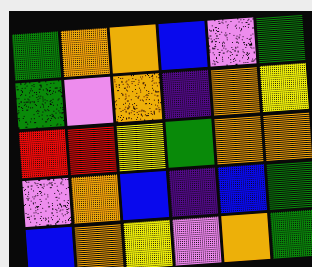[["green", "orange", "orange", "blue", "violet", "green"], ["green", "violet", "orange", "indigo", "orange", "yellow"], ["red", "red", "yellow", "green", "orange", "orange"], ["violet", "orange", "blue", "indigo", "blue", "green"], ["blue", "orange", "yellow", "violet", "orange", "green"]]